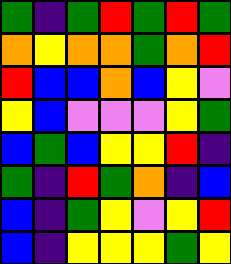[["green", "indigo", "green", "red", "green", "red", "green"], ["orange", "yellow", "orange", "orange", "green", "orange", "red"], ["red", "blue", "blue", "orange", "blue", "yellow", "violet"], ["yellow", "blue", "violet", "violet", "violet", "yellow", "green"], ["blue", "green", "blue", "yellow", "yellow", "red", "indigo"], ["green", "indigo", "red", "green", "orange", "indigo", "blue"], ["blue", "indigo", "green", "yellow", "violet", "yellow", "red"], ["blue", "indigo", "yellow", "yellow", "yellow", "green", "yellow"]]